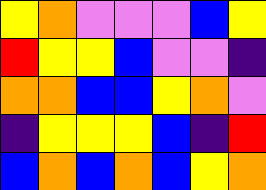[["yellow", "orange", "violet", "violet", "violet", "blue", "yellow"], ["red", "yellow", "yellow", "blue", "violet", "violet", "indigo"], ["orange", "orange", "blue", "blue", "yellow", "orange", "violet"], ["indigo", "yellow", "yellow", "yellow", "blue", "indigo", "red"], ["blue", "orange", "blue", "orange", "blue", "yellow", "orange"]]